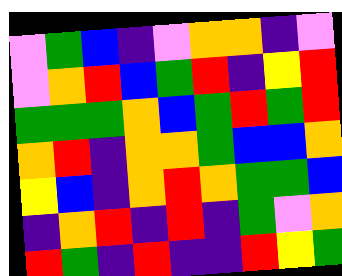[["violet", "green", "blue", "indigo", "violet", "orange", "orange", "indigo", "violet"], ["violet", "orange", "red", "blue", "green", "red", "indigo", "yellow", "red"], ["green", "green", "green", "orange", "blue", "green", "red", "green", "red"], ["orange", "red", "indigo", "orange", "orange", "green", "blue", "blue", "orange"], ["yellow", "blue", "indigo", "orange", "red", "orange", "green", "green", "blue"], ["indigo", "orange", "red", "indigo", "red", "indigo", "green", "violet", "orange"], ["red", "green", "indigo", "red", "indigo", "indigo", "red", "yellow", "green"]]